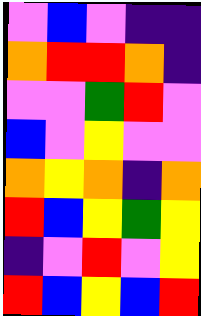[["violet", "blue", "violet", "indigo", "indigo"], ["orange", "red", "red", "orange", "indigo"], ["violet", "violet", "green", "red", "violet"], ["blue", "violet", "yellow", "violet", "violet"], ["orange", "yellow", "orange", "indigo", "orange"], ["red", "blue", "yellow", "green", "yellow"], ["indigo", "violet", "red", "violet", "yellow"], ["red", "blue", "yellow", "blue", "red"]]